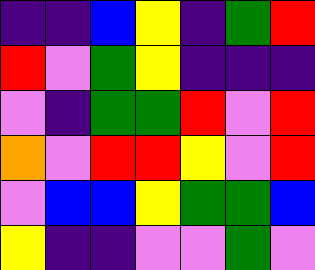[["indigo", "indigo", "blue", "yellow", "indigo", "green", "red"], ["red", "violet", "green", "yellow", "indigo", "indigo", "indigo"], ["violet", "indigo", "green", "green", "red", "violet", "red"], ["orange", "violet", "red", "red", "yellow", "violet", "red"], ["violet", "blue", "blue", "yellow", "green", "green", "blue"], ["yellow", "indigo", "indigo", "violet", "violet", "green", "violet"]]